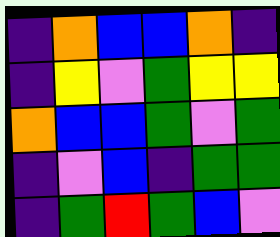[["indigo", "orange", "blue", "blue", "orange", "indigo"], ["indigo", "yellow", "violet", "green", "yellow", "yellow"], ["orange", "blue", "blue", "green", "violet", "green"], ["indigo", "violet", "blue", "indigo", "green", "green"], ["indigo", "green", "red", "green", "blue", "violet"]]